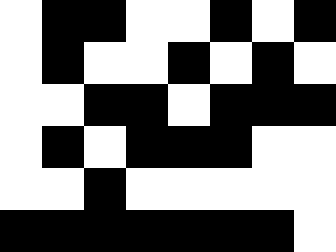[["white", "black", "black", "white", "white", "black", "white", "black"], ["white", "black", "white", "white", "black", "white", "black", "white"], ["white", "white", "black", "black", "white", "black", "black", "black"], ["white", "black", "white", "black", "black", "black", "white", "white"], ["white", "white", "black", "white", "white", "white", "white", "white"], ["black", "black", "black", "black", "black", "black", "black", "white"]]